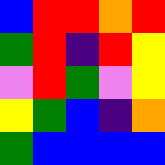[["blue", "red", "red", "orange", "red"], ["green", "red", "indigo", "red", "yellow"], ["violet", "red", "green", "violet", "yellow"], ["yellow", "green", "blue", "indigo", "orange"], ["green", "blue", "blue", "blue", "blue"]]